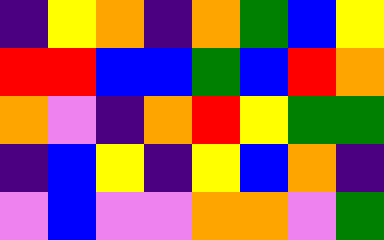[["indigo", "yellow", "orange", "indigo", "orange", "green", "blue", "yellow"], ["red", "red", "blue", "blue", "green", "blue", "red", "orange"], ["orange", "violet", "indigo", "orange", "red", "yellow", "green", "green"], ["indigo", "blue", "yellow", "indigo", "yellow", "blue", "orange", "indigo"], ["violet", "blue", "violet", "violet", "orange", "orange", "violet", "green"]]